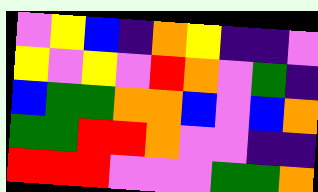[["violet", "yellow", "blue", "indigo", "orange", "yellow", "indigo", "indigo", "violet"], ["yellow", "violet", "yellow", "violet", "red", "orange", "violet", "green", "indigo"], ["blue", "green", "green", "orange", "orange", "blue", "violet", "blue", "orange"], ["green", "green", "red", "red", "orange", "violet", "violet", "indigo", "indigo"], ["red", "red", "red", "violet", "violet", "violet", "green", "green", "orange"]]